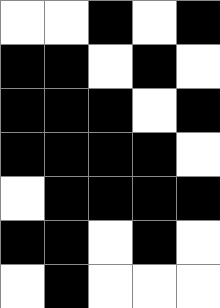[["white", "white", "black", "white", "black"], ["black", "black", "white", "black", "white"], ["black", "black", "black", "white", "black"], ["black", "black", "black", "black", "white"], ["white", "black", "black", "black", "black"], ["black", "black", "white", "black", "white"], ["white", "black", "white", "white", "white"]]